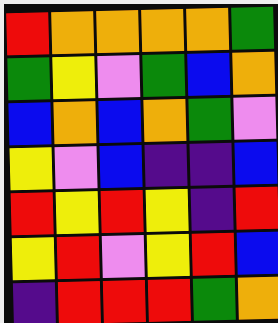[["red", "orange", "orange", "orange", "orange", "green"], ["green", "yellow", "violet", "green", "blue", "orange"], ["blue", "orange", "blue", "orange", "green", "violet"], ["yellow", "violet", "blue", "indigo", "indigo", "blue"], ["red", "yellow", "red", "yellow", "indigo", "red"], ["yellow", "red", "violet", "yellow", "red", "blue"], ["indigo", "red", "red", "red", "green", "orange"]]